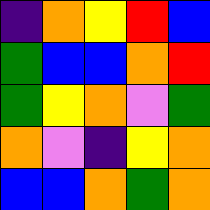[["indigo", "orange", "yellow", "red", "blue"], ["green", "blue", "blue", "orange", "red"], ["green", "yellow", "orange", "violet", "green"], ["orange", "violet", "indigo", "yellow", "orange"], ["blue", "blue", "orange", "green", "orange"]]